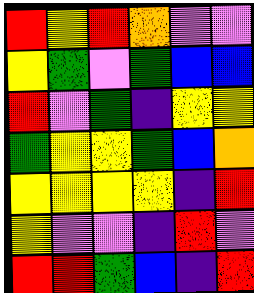[["red", "yellow", "red", "orange", "violet", "violet"], ["yellow", "green", "violet", "green", "blue", "blue"], ["red", "violet", "green", "indigo", "yellow", "yellow"], ["green", "yellow", "yellow", "green", "blue", "orange"], ["yellow", "yellow", "yellow", "yellow", "indigo", "red"], ["yellow", "violet", "violet", "indigo", "red", "violet"], ["red", "red", "green", "blue", "indigo", "red"]]